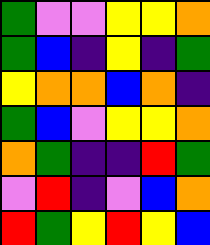[["green", "violet", "violet", "yellow", "yellow", "orange"], ["green", "blue", "indigo", "yellow", "indigo", "green"], ["yellow", "orange", "orange", "blue", "orange", "indigo"], ["green", "blue", "violet", "yellow", "yellow", "orange"], ["orange", "green", "indigo", "indigo", "red", "green"], ["violet", "red", "indigo", "violet", "blue", "orange"], ["red", "green", "yellow", "red", "yellow", "blue"]]